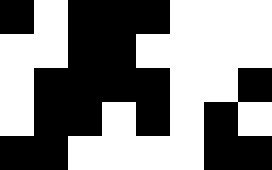[["black", "white", "black", "black", "black", "white", "white", "white"], ["white", "white", "black", "black", "white", "white", "white", "white"], ["white", "black", "black", "black", "black", "white", "white", "black"], ["white", "black", "black", "white", "black", "white", "black", "white"], ["black", "black", "white", "white", "white", "white", "black", "black"]]